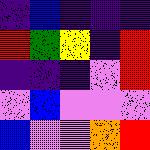[["indigo", "blue", "indigo", "indigo", "indigo"], ["red", "green", "yellow", "indigo", "red"], ["indigo", "indigo", "indigo", "violet", "red"], ["violet", "blue", "violet", "violet", "violet"], ["blue", "violet", "violet", "orange", "red"]]